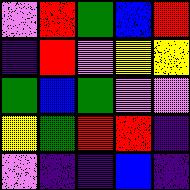[["violet", "red", "green", "blue", "red"], ["indigo", "red", "violet", "yellow", "yellow"], ["green", "blue", "green", "violet", "violet"], ["yellow", "green", "red", "red", "indigo"], ["violet", "indigo", "indigo", "blue", "indigo"]]